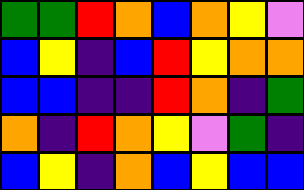[["green", "green", "red", "orange", "blue", "orange", "yellow", "violet"], ["blue", "yellow", "indigo", "blue", "red", "yellow", "orange", "orange"], ["blue", "blue", "indigo", "indigo", "red", "orange", "indigo", "green"], ["orange", "indigo", "red", "orange", "yellow", "violet", "green", "indigo"], ["blue", "yellow", "indigo", "orange", "blue", "yellow", "blue", "blue"]]